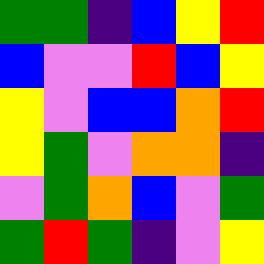[["green", "green", "indigo", "blue", "yellow", "red"], ["blue", "violet", "violet", "red", "blue", "yellow"], ["yellow", "violet", "blue", "blue", "orange", "red"], ["yellow", "green", "violet", "orange", "orange", "indigo"], ["violet", "green", "orange", "blue", "violet", "green"], ["green", "red", "green", "indigo", "violet", "yellow"]]